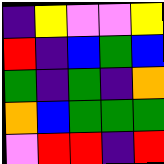[["indigo", "yellow", "violet", "violet", "yellow"], ["red", "indigo", "blue", "green", "blue"], ["green", "indigo", "green", "indigo", "orange"], ["orange", "blue", "green", "green", "green"], ["violet", "red", "red", "indigo", "red"]]